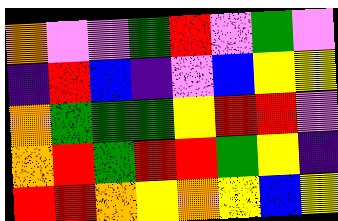[["orange", "violet", "violet", "green", "red", "violet", "green", "violet"], ["indigo", "red", "blue", "indigo", "violet", "blue", "yellow", "yellow"], ["orange", "green", "green", "green", "yellow", "red", "red", "violet"], ["orange", "red", "green", "red", "red", "green", "yellow", "indigo"], ["red", "red", "orange", "yellow", "orange", "yellow", "blue", "yellow"]]